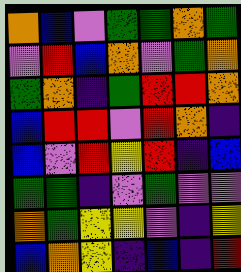[["orange", "blue", "violet", "green", "green", "orange", "green"], ["violet", "red", "blue", "orange", "violet", "green", "orange"], ["green", "orange", "indigo", "green", "red", "red", "orange"], ["blue", "red", "red", "violet", "red", "orange", "indigo"], ["blue", "violet", "red", "yellow", "red", "indigo", "blue"], ["green", "green", "indigo", "violet", "green", "violet", "violet"], ["orange", "green", "yellow", "yellow", "violet", "indigo", "yellow"], ["blue", "orange", "yellow", "indigo", "blue", "indigo", "red"]]